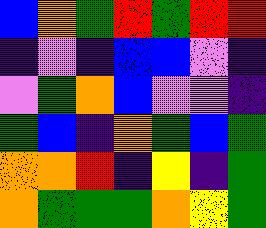[["blue", "orange", "green", "red", "green", "red", "red"], ["indigo", "violet", "indigo", "blue", "blue", "violet", "indigo"], ["violet", "green", "orange", "blue", "violet", "violet", "indigo"], ["green", "blue", "indigo", "orange", "green", "blue", "green"], ["orange", "orange", "red", "indigo", "yellow", "indigo", "green"], ["orange", "green", "green", "green", "orange", "yellow", "green"]]